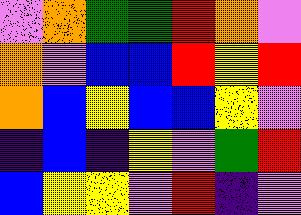[["violet", "orange", "green", "green", "red", "orange", "violet"], ["orange", "violet", "blue", "blue", "red", "yellow", "red"], ["orange", "blue", "yellow", "blue", "blue", "yellow", "violet"], ["indigo", "blue", "indigo", "yellow", "violet", "green", "red"], ["blue", "yellow", "yellow", "violet", "red", "indigo", "violet"]]